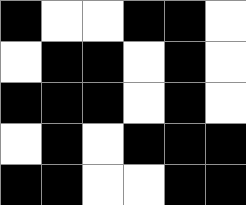[["black", "white", "white", "black", "black", "white"], ["white", "black", "black", "white", "black", "white"], ["black", "black", "black", "white", "black", "white"], ["white", "black", "white", "black", "black", "black"], ["black", "black", "white", "white", "black", "black"]]